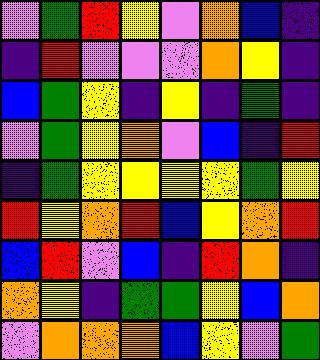[["violet", "green", "red", "yellow", "violet", "orange", "blue", "indigo"], ["indigo", "red", "violet", "violet", "violet", "orange", "yellow", "indigo"], ["blue", "green", "yellow", "indigo", "yellow", "indigo", "green", "indigo"], ["violet", "green", "yellow", "orange", "violet", "blue", "indigo", "red"], ["indigo", "green", "yellow", "yellow", "yellow", "yellow", "green", "yellow"], ["red", "yellow", "orange", "red", "blue", "yellow", "orange", "red"], ["blue", "red", "violet", "blue", "indigo", "red", "orange", "indigo"], ["orange", "yellow", "indigo", "green", "green", "yellow", "blue", "orange"], ["violet", "orange", "orange", "orange", "blue", "yellow", "violet", "green"]]